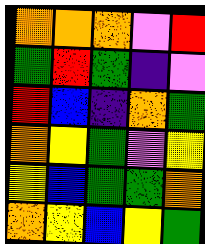[["orange", "orange", "orange", "violet", "red"], ["green", "red", "green", "indigo", "violet"], ["red", "blue", "indigo", "orange", "green"], ["orange", "yellow", "green", "violet", "yellow"], ["yellow", "blue", "green", "green", "orange"], ["orange", "yellow", "blue", "yellow", "green"]]